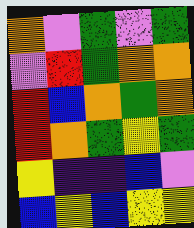[["orange", "violet", "green", "violet", "green"], ["violet", "red", "green", "orange", "orange"], ["red", "blue", "orange", "green", "orange"], ["red", "orange", "green", "yellow", "green"], ["yellow", "indigo", "indigo", "blue", "violet"], ["blue", "yellow", "blue", "yellow", "yellow"]]